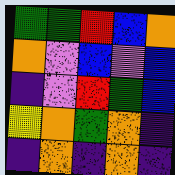[["green", "green", "red", "blue", "orange"], ["orange", "violet", "blue", "violet", "blue"], ["indigo", "violet", "red", "green", "blue"], ["yellow", "orange", "green", "orange", "indigo"], ["indigo", "orange", "indigo", "orange", "indigo"]]